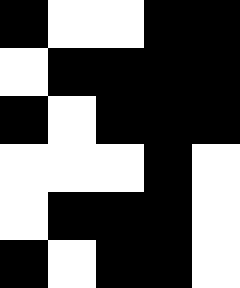[["black", "white", "white", "black", "black"], ["white", "black", "black", "black", "black"], ["black", "white", "black", "black", "black"], ["white", "white", "white", "black", "white"], ["white", "black", "black", "black", "white"], ["black", "white", "black", "black", "white"]]